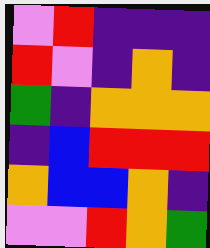[["violet", "red", "indigo", "indigo", "indigo"], ["red", "violet", "indigo", "orange", "indigo"], ["green", "indigo", "orange", "orange", "orange"], ["indigo", "blue", "red", "red", "red"], ["orange", "blue", "blue", "orange", "indigo"], ["violet", "violet", "red", "orange", "green"]]